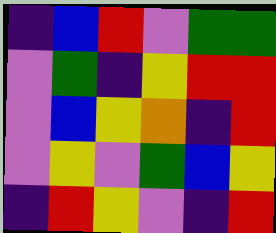[["indigo", "blue", "red", "violet", "green", "green"], ["violet", "green", "indigo", "yellow", "red", "red"], ["violet", "blue", "yellow", "orange", "indigo", "red"], ["violet", "yellow", "violet", "green", "blue", "yellow"], ["indigo", "red", "yellow", "violet", "indigo", "red"]]